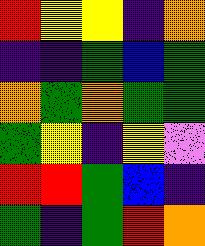[["red", "yellow", "yellow", "indigo", "orange"], ["indigo", "indigo", "green", "blue", "green"], ["orange", "green", "orange", "green", "green"], ["green", "yellow", "indigo", "yellow", "violet"], ["red", "red", "green", "blue", "indigo"], ["green", "indigo", "green", "red", "orange"]]